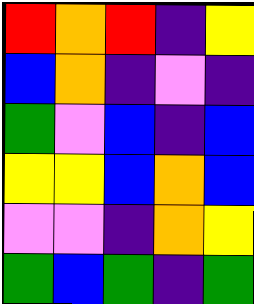[["red", "orange", "red", "indigo", "yellow"], ["blue", "orange", "indigo", "violet", "indigo"], ["green", "violet", "blue", "indigo", "blue"], ["yellow", "yellow", "blue", "orange", "blue"], ["violet", "violet", "indigo", "orange", "yellow"], ["green", "blue", "green", "indigo", "green"]]